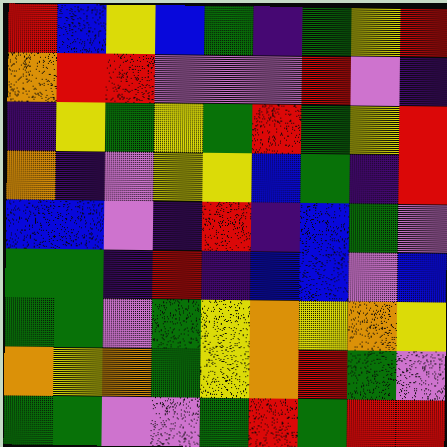[["red", "blue", "yellow", "blue", "green", "indigo", "green", "yellow", "red"], ["orange", "red", "red", "violet", "violet", "violet", "red", "violet", "indigo"], ["indigo", "yellow", "green", "yellow", "green", "red", "green", "yellow", "red"], ["orange", "indigo", "violet", "yellow", "yellow", "blue", "green", "indigo", "red"], ["blue", "blue", "violet", "indigo", "red", "indigo", "blue", "green", "violet"], ["green", "green", "indigo", "red", "indigo", "blue", "blue", "violet", "blue"], ["green", "green", "violet", "green", "yellow", "orange", "yellow", "orange", "yellow"], ["orange", "yellow", "orange", "green", "yellow", "orange", "red", "green", "violet"], ["green", "green", "violet", "violet", "green", "red", "green", "red", "red"]]